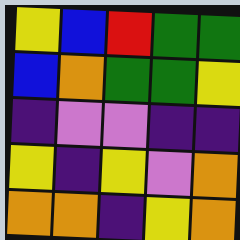[["yellow", "blue", "red", "green", "green"], ["blue", "orange", "green", "green", "yellow"], ["indigo", "violet", "violet", "indigo", "indigo"], ["yellow", "indigo", "yellow", "violet", "orange"], ["orange", "orange", "indigo", "yellow", "orange"]]